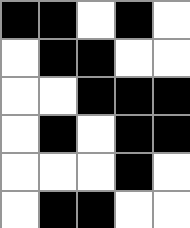[["black", "black", "white", "black", "white"], ["white", "black", "black", "white", "white"], ["white", "white", "black", "black", "black"], ["white", "black", "white", "black", "black"], ["white", "white", "white", "black", "white"], ["white", "black", "black", "white", "white"]]